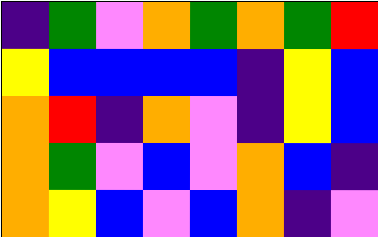[["indigo", "green", "violet", "orange", "green", "orange", "green", "red"], ["yellow", "blue", "blue", "blue", "blue", "indigo", "yellow", "blue"], ["orange", "red", "indigo", "orange", "violet", "indigo", "yellow", "blue"], ["orange", "green", "violet", "blue", "violet", "orange", "blue", "indigo"], ["orange", "yellow", "blue", "violet", "blue", "orange", "indigo", "violet"]]